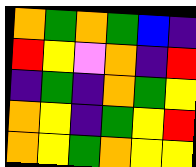[["orange", "green", "orange", "green", "blue", "indigo"], ["red", "yellow", "violet", "orange", "indigo", "red"], ["indigo", "green", "indigo", "orange", "green", "yellow"], ["orange", "yellow", "indigo", "green", "yellow", "red"], ["orange", "yellow", "green", "orange", "yellow", "yellow"]]